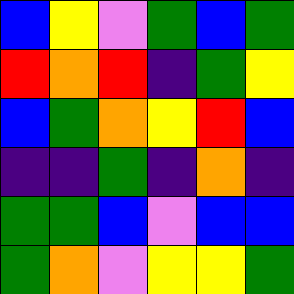[["blue", "yellow", "violet", "green", "blue", "green"], ["red", "orange", "red", "indigo", "green", "yellow"], ["blue", "green", "orange", "yellow", "red", "blue"], ["indigo", "indigo", "green", "indigo", "orange", "indigo"], ["green", "green", "blue", "violet", "blue", "blue"], ["green", "orange", "violet", "yellow", "yellow", "green"]]